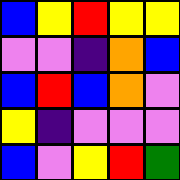[["blue", "yellow", "red", "yellow", "yellow"], ["violet", "violet", "indigo", "orange", "blue"], ["blue", "red", "blue", "orange", "violet"], ["yellow", "indigo", "violet", "violet", "violet"], ["blue", "violet", "yellow", "red", "green"]]